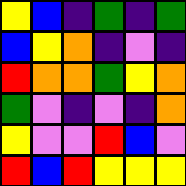[["yellow", "blue", "indigo", "green", "indigo", "green"], ["blue", "yellow", "orange", "indigo", "violet", "indigo"], ["red", "orange", "orange", "green", "yellow", "orange"], ["green", "violet", "indigo", "violet", "indigo", "orange"], ["yellow", "violet", "violet", "red", "blue", "violet"], ["red", "blue", "red", "yellow", "yellow", "yellow"]]